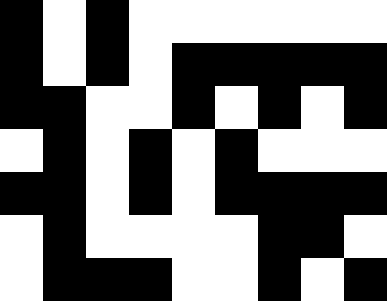[["black", "white", "black", "white", "white", "white", "white", "white", "white"], ["black", "white", "black", "white", "black", "black", "black", "black", "black"], ["black", "black", "white", "white", "black", "white", "black", "white", "black"], ["white", "black", "white", "black", "white", "black", "white", "white", "white"], ["black", "black", "white", "black", "white", "black", "black", "black", "black"], ["white", "black", "white", "white", "white", "white", "black", "black", "white"], ["white", "black", "black", "black", "white", "white", "black", "white", "black"]]